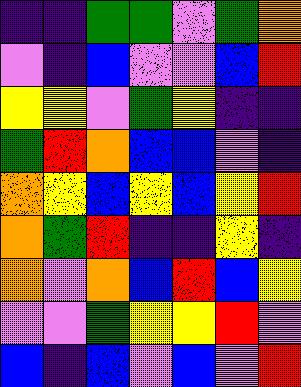[["indigo", "indigo", "green", "green", "violet", "green", "orange"], ["violet", "indigo", "blue", "violet", "violet", "blue", "red"], ["yellow", "yellow", "violet", "green", "yellow", "indigo", "indigo"], ["green", "red", "orange", "blue", "blue", "violet", "indigo"], ["orange", "yellow", "blue", "yellow", "blue", "yellow", "red"], ["orange", "green", "red", "indigo", "indigo", "yellow", "indigo"], ["orange", "violet", "orange", "blue", "red", "blue", "yellow"], ["violet", "violet", "green", "yellow", "yellow", "red", "violet"], ["blue", "indigo", "blue", "violet", "blue", "violet", "red"]]